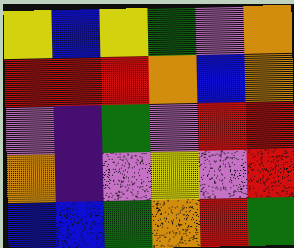[["yellow", "blue", "yellow", "green", "violet", "orange"], ["red", "red", "red", "orange", "blue", "orange"], ["violet", "indigo", "green", "violet", "red", "red"], ["orange", "indigo", "violet", "yellow", "violet", "red"], ["blue", "blue", "green", "orange", "red", "green"]]